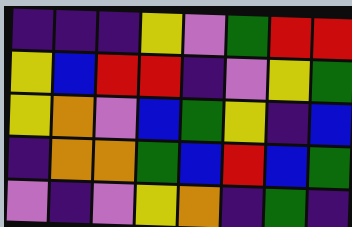[["indigo", "indigo", "indigo", "yellow", "violet", "green", "red", "red"], ["yellow", "blue", "red", "red", "indigo", "violet", "yellow", "green"], ["yellow", "orange", "violet", "blue", "green", "yellow", "indigo", "blue"], ["indigo", "orange", "orange", "green", "blue", "red", "blue", "green"], ["violet", "indigo", "violet", "yellow", "orange", "indigo", "green", "indigo"]]